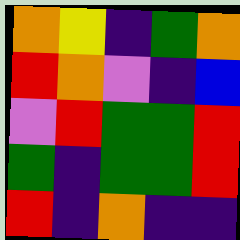[["orange", "yellow", "indigo", "green", "orange"], ["red", "orange", "violet", "indigo", "blue"], ["violet", "red", "green", "green", "red"], ["green", "indigo", "green", "green", "red"], ["red", "indigo", "orange", "indigo", "indigo"]]